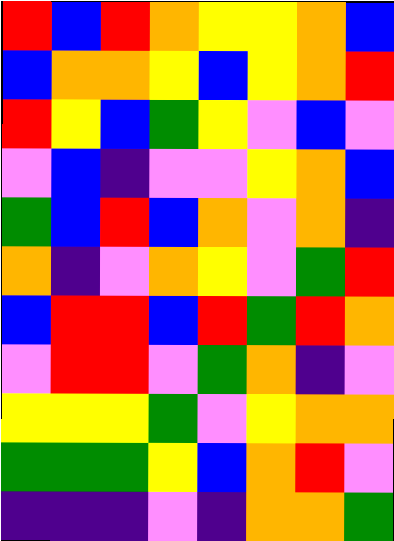[["red", "blue", "red", "orange", "yellow", "yellow", "orange", "blue"], ["blue", "orange", "orange", "yellow", "blue", "yellow", "orange", "red"], ["red", "yellow", "blue", "green", "yellow", "violet", "blue", "violet"], ["violet", "blue", "indigo", "violet", "violet", "yellow", "orange", "blue"], ["green", "blue", "red", "blue", "orange", "violet", "orange", "indigo"], ["orange", "indigo", "violet", "orange", "yellow", "violet", "green", "red"], ["blue", "red", "red", "blue", "red", "green", "red", "orange"], ["violet", "red", "red", "violet", "green", "orange", "indigo", "violet"], ["yellow", "yellow", "yellow", "green", "violet", "yellow", "orange", "orange"], ["green", "green", "green", "yellow", "blue", "orange", "red", "violet"], ["indigo", "indigo", "indigo", "violet", "indigo", "orange", "orange", "green"]]